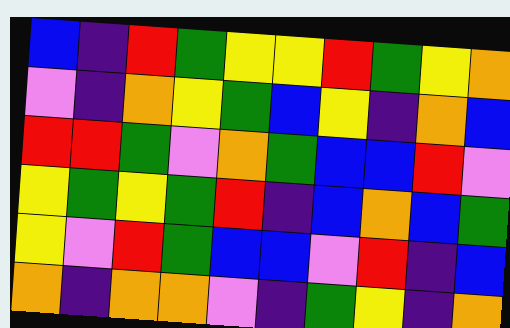[["blue", "indigo", "red", "green", "yellow", "yellow", "red", "green", "yellow", "orange"], ["violet", "indigo", "orange", "yellow", "green", "blue", "yellow", "indigo", "orange", "blue"], ["red", "red", "green", "violet", "orange", "green", "blue", "blue", "red", "violet"], ["yellow", "green", "yellow", "green", "red", "indigo", "blue", "orange", "blue", "green"], ["yellow", "violet", "red", "green", "blue", "blue", "violet", "red", "indigo", "blue"], ["orange", "indigo", "orange", "orange", "violet", "indigo", "green", "yellow", "indigo", "orange"]]